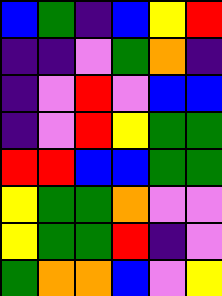[["blue", "green", "indigo", "blue", "yellow", "red"], ["indigo", "indigo", "violet", "green", "orange", "indigo"], ["indigo", "violet", "red", "violet", "blue", "blue"], ["indigo", "violet", "red", "yellow", "green", "green"], ["red", "red", "blue", "blue", "green", "green"], ["yellow", "green", "green", "orange", "violet", "violet"], ["yellow", "green", "green", "red", "indigo", "violet"], ["green", "orange", "orange", "blue", "violet", "yellow"]]